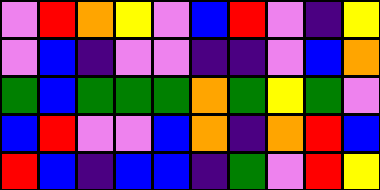[["violet", "red", "orange", "yellow", "violet", "blue", "red", "violet", "indigo", "yellow"], ["violet", "blue", "indigo", "violet", "violet", "indigo", "indigo", "violet", "blue", "orange"], ["green", "blue", "green", "green", "green", "orange", "green", "yellow", "green", "violet"], ["blue", "red", "violet", "violet", "blue", "orange", "indigo", "orange", "red", "blue"], ["red", "blue", "indigo", "blue", "blue", "indigo", "green", "violet", "red", "yellow"]]